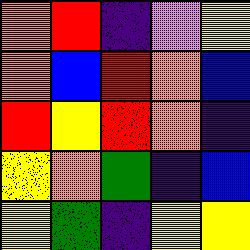[["orange", "red", "indigo", "violet", "yellow"], ["orange", "blue", "red", "orange", "blue"], ["red", "yellow", "red", "orange", "indigo"], ["yellow", "orange", "green", "indigo", "blue"], ["yellow", "green", "indigo", "yellow", "yellow"]]